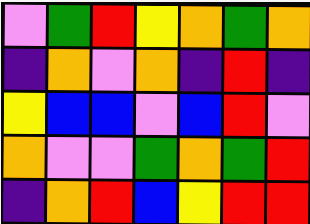[["violet", "green", "red", "yellow", "orange", "green", "orange"], ["indigo", "orange", "violet", "orange", "indigo", "red", "indigo"], ["yellow", "blue", "blue", "violet", "blue", "red", "violet"], ["orange", "violet", "violet", "green", "orange", "green", "red"], ["indigo", "orange", "red", "blue", "yellow", "red", "red"]]